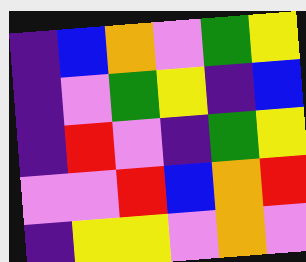[["indigo", "blue", "orange", "violet", "green", "yellow"], ["indigo", "violet", "green", "yellow", "indigo", "blue"], ["indigo", "red", "violet", "indigo", "green", "yellow"], ["violet", "violet", "red", "blue", "orange", "red"], ["indigo", "yellow", "yellow", "violet", "orange", "violet"]]